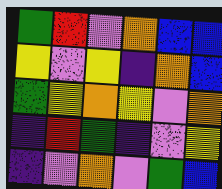[["green", "red", "violet", "orange", "blue", "blue"], ["yellow", "violet", "yellow", "indigo", "orange", "blue"], ["green", "yellow", "orange", "yellow", "violet", "orange"], ["indigo", "red", "green", "indigo", "violet", "yellow"], ["indigo", "violet", "orange", "violet", "green", "blue"]]